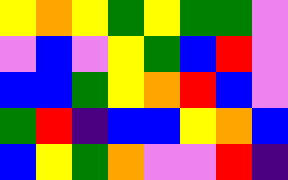[["yellow", "orange", "yellow", "green", "yellow", "green", "green", "violet"], ["violet", "blue", "violet", "yellow", "green", "blue", "red", "violet"], ["blue", "blue", "green", "yellow", "orange", "red", "blue", "violet"], ["green", "red", "indigo", "blue", "blue", "yellow", "orange", "blue"], ["blue", "yellow", "green", "orange", "violet", "violet", "red", "indigo"]]